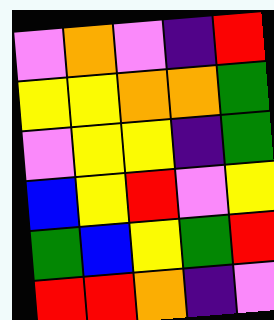[["violet", "orange", "violet", "indigo", "red"], ["yellow", "yellow", "orange", "orange", "green"], ["violet", "yellow", "yellow", "indigo", "green"], ["blue", "yellow", "red", "violet", "yellow"], ["green", "blue", "yellow", "green", "red"], ["red", "red", "orange", "indigo", "violet"]]